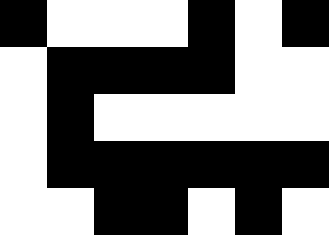[["black", "white", "white", "white", "black", "white", "black"], ["white", "black", "black", "black", "black", "white", "white"], ["white", "black", "white", "white", "white", "white", "white"], ["white", "black", "black", "black", "black", "black", "black"], ["white", "white", "black", "black", "white", "black", "white"]]